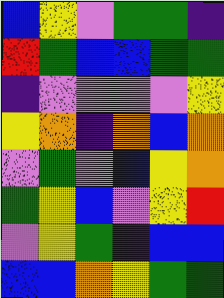[["blue", "yellow", "violet", "green", "green", "indigo"], ["red", "green", "blue", "blue", "green", "green"], ["indigo", "violet", "violet", "violet", "violet", "yellow"], ["yellow", "orange", "indigo", "orange", "blue", "orange"], ["violet", "green", "violet", "blue", "yellow", "orange"], ["green", "yellow", "blue", "violet", "yellow", "red"], ["violet", "yellow", "green", "indigo", "blue", "blue"], ["blue", "blue", "orange", "yellow", "green", "green"]]